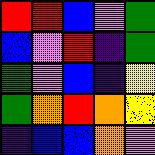[["red", "red", "blue", "violet", "green"], ["blue", "violet", "red", "indigo", "green"], ["green", "violet", "blue", "indigo", "yellow"], ["green", "orange", "red", "orange", "yellow"], ["indigo", "blue", "blue", "orange", "violet"]]